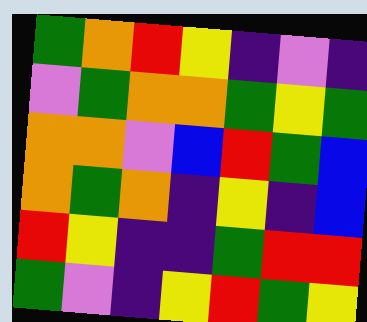[["green", "orange", "red", "yellow", "indigo", "violet", "indigo"], ["violet", "green", "orange", "orange", "green", "yellow", "green"], ["orange", "orange", "violet", "blue", "red", "green", "blue"], ["orange", "green", "orange", "indigo", "yellow", "indigo", "blue"], ["red", "yellow", "indigo", "indigo", "green", "red", "red"], ["green", "violet", "indigo", "yellow", "red", "green", "yellow"]]